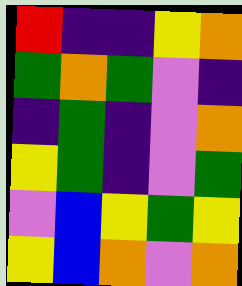[["red", "indigo", "indigo", "yellow", "orange"], ["green", "orange", "green", "violet", "indigo"], ["indigo", "green", "indigo", "violet", "orange"], ["yellow", "green", "indigo", "violet", "green"], ["violet", "blue", "yellow", "green", "yellow"], ["yellow", "blue", "orange", "violet", "orange"]]